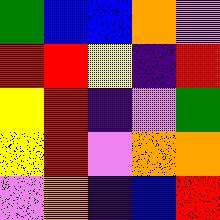[["green", "blue", "blue", "orange", "violet"], ["red", "red", "yellow", "indigo", "red"], ["yellow", "red", "indigo", "violet", "green"], ["yellow", "red", "violet", "orange", "orange"], ["violet", "orange", "indigo", "blue", "red"]]